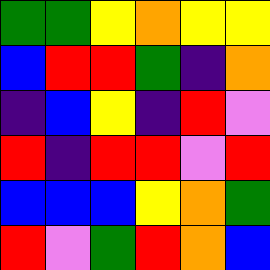[["green", "green", "yellow", "orange", "yellow", "yellow"], ["blue", "red", "red", "green", "indigo", "orange"], ["indigo", "blue", "yellow", "indigo", "red", "violet"], ["red", "indigo", "red", "red", "violet", "red"], ["blue", "blue", "blue", "yellow", "orange", "green"], ["red", "violet", "green", "red", "orange", "blue"]]